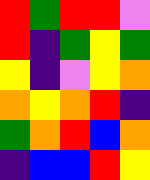[["red", "green", "red", "red", "violet"], ["red", "indigo", "green", "yellow", "green"], ["yellow", "indigo", "violet", "yellow", "orange"], ["orange", "yellow", "orange", "red", "indigo"], ["green", "orange", "red", "blue", "orange"], ["indigo", "blue", "blue", "red", "yellow"]]